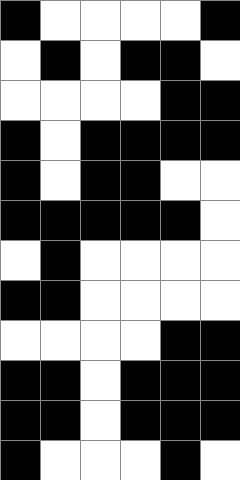[["black", "white", "white", "white", "white", "black"], ["white", "black", "white", "black", "black", "white"], ["white", "white", "white", "white", "black", "black"], ["black", "white", "black", "black", "black", "black"], ["black", "white", "black", "black", "white", "white"], ["black", "black", "black", "black", "black", "white"], ["white", "black", "white", "white", "white", "white"], ["black", "black", "white", "white", "white", "white"], ["white", "white", "white", "white", "black", "black"], ["black", "black", "white", "black", "black", "black"], ["black", "black", "white", "black", "black", "black"], ["black", "white", "white", "white", "black", "white"]]